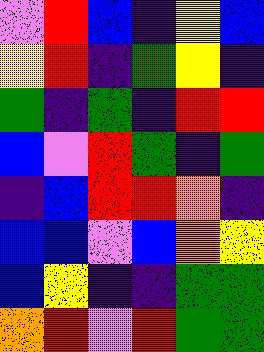[["violet", "red", "blue", "indigo", "yellow", "blue"], ["yellow", "red", "indigo", "green", "yellow", "indigo"], ["green", "indigo", "green", "indigo", "red", "red"], ["blue", "violet", "red", "green", "indigo", "green"], ["indigo", "blue", "red", "red", "orange", "indigo"], ["blue", "blue", "violet", "blue", "orange", "yellow"], ["blue", "yellow", "indigo", "indigo", "green", "green"], ["orange", "red", "violet", "red", "green", "green"]]